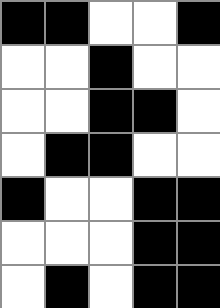[["black", "black", "white", "white", "black"], ["white", "white", "black", "white", "white"], ["white", "white", "black", "black", "white"], ["white", "black", "black", "white", "white"], ["black", "white", "white", "black", "black"], ["white", "white", "white", "black", "black"], ["white", "black", "white", "black", "black"]]